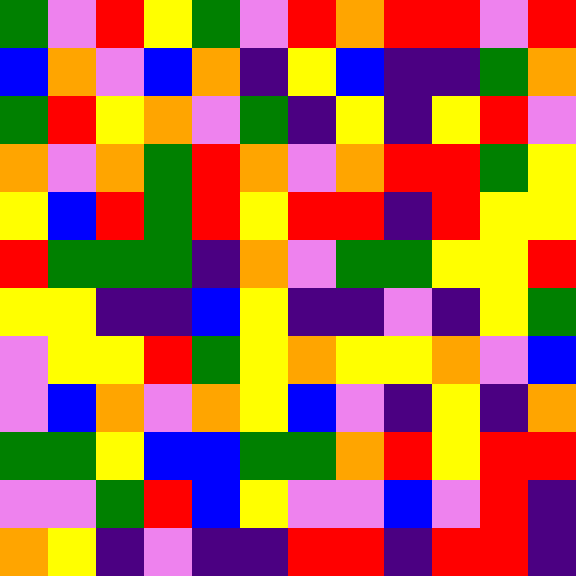[["green", "violet", "red", "yellow", "green", "violet", "red", "orange", "red", "red", "violet", "red"], ["blue", "orange", "violet", "blue", "orange", "indigo", "yellow", "blue", "indigo", "indigo", "green", "orange"], ["green", "red", "yellow", "orange", "violet", "green", "indigo", "yellow", "indigo", "yellow", "red", "violet"], ["orange", "violet", "orange", "green", "red", "orange", "violet", "orange", "red", "red", "green", "yellow"], ["yellow", "blue", "red", "green", "red", "yellow", "red", "red", "indigo", "red", "yellow", "yellow"], ["red", "green", "green", "green", "indigo", "orange", "violet", "green", "green", "yellow", "yellow", "red"], ["yellow", "yellow", "indigo", "indigo", "blue", "yellow", "indigo", "indigo", "violet", "indigo", "yellow", "green"], ["violet", "yellow", "yellow", "red", "green", "yellow", "orange", "yellow", "yellow", "orange", "violet", "blue"], ["violet", "blue", "orange", "violet", "orange", "yellow", "blue", "violet", "indigo", "yellow", "indigo", "orange"], ["green", "green", "yellow", "blue", "blue", "green", "green", "orange", "red", "yellow", "red", "red"], ["violet", "violet", "green", "red", "blue", "yellow", "violet", "violet", "blue", "violet", "red", "indigo"], ["orange", "yellow", "indigo", "violet", "indigo", "indigo", "red", "red", "indigo", "red", "red", "indigo"]]